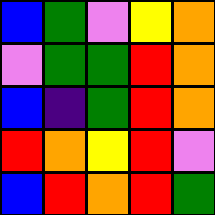[["blue", "green", "violet", "yellow", "orange"], ["violet", "green", "green", "red", "orange"], ["blue", "indigo", "green", "red", "orange"], ["red", "orange", "yellow", "red", "violet"], ["blue", "red", "orange", "red", "green"]]